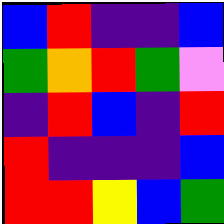[["blue", "red", "indigo", "indigo", "blue"], ["green", "orange", "red", "green", "violet"], ["indigo", "red", "blue", "indigo", "red"], ["red", "indigo", "indigo", "indigo", "blue"], ["red", "red", "yellow", "blue", "green"]]